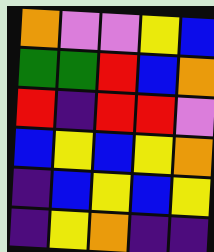[["orange", "violet", "violet", "yellow", "blue"], ["green", "green", "red", "blue", "orange"], ["red", "indigo", "red", "red", "violet"], ["blue", "yellow", "blue", "yellow", "orange"], ["indigo", "blue", "yellow", "blue", "yellow"], ["indigo", "yellow", "orange", "indigo", "indigo"]]